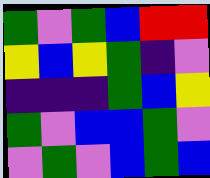[["green", "violet", "green", "blue", "red", "red"], ["yellow", "blue", "yellow", "green", "indigo", "violet"], ["indigo", "indigo", "indigo", "green", "blue", "yellow"], ["green", "violet", "blue", "blue", "green", "violet"], ["violet", "green", "violet", "blue", "green", "blue"]]